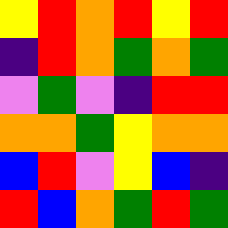[["yellow", "red", "orange", "red", "yellow", "red"], ["indigo", "red", "orange", "green", "orange", "green"], ["violet", "green", "violet", "indigo", "red", "red"], ["orange", "orange", "green", "yellow", "orange", "orange"], ["blue", "red", "violet", "yellow", "blue", "indigo"], ["red", "blue", "orange", "green", "red", "green"]]